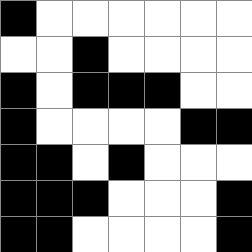[["black", "white", "white", "white", "white", "white", "white"], ["white", "white", "black", "white", "white", "white", "white"], ["black", "white", "black", "black", "black", "white", "white"], ["black", "white", "white", "white", "white", "black", "black"], ["black", "black", "white", "black", "white", "white", "white"], ["black", "black", "black", "white", "white", "white", "black"], ["black", "black", "white", "white", "white", "white", "black"]]